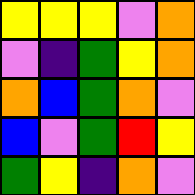[["yellow", "yellow", "yellow", "violet", "orange"], ["violet", "indigo", "green", "yellow", "orange"], ["orange", "blue", "green", "orange", "violet"], ["blue", "violet", "green", "red", "yellow"], ["green", "yellow", "indigo", "orange", "violet"]]